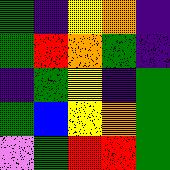[["green", "indigo", "yellow", "orange", "indigo"], ["green", "red", "orange", "green", "indigo"], ["indigo", "green", "yellow", "indigo", "green"], ["green", "blue", "yellow", "orange", "green"], ["violet", "green", "red", "red", "green"]]